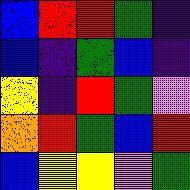[["blue", "red", "red", "green", "indigo"], ["blue", "indigo", "green", "blue", "indigo"], ["yellow", "indigo", "red", "green", "violet"], ["orange", "red", "green", "blue", "red"], ["blue", "yellow", "yellow", "violet", "green"]]